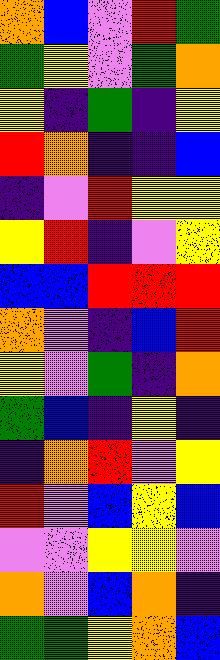[["orange", "blue", "violet", "red", "green"], ["green", "yellow", "violet", "green", "orange"], ["yellow", "indigo", "green", "indigo", "yellow"], ["red", "orange", "indigo", "indigo", "blue"], ["indigo", "violet", "red", "yellow", "yellow"], ["yellow", "red", "indigo", "violet", "yellow"], ["blue", "blue", "red", "red", "red"], ["orange", "violet", "indigo", "blue", "red"], ["yellow", "violet", "green", "indigo", "orange"], ["green", "blue", "indigo", "yellow", "indigo"], ["indigo", "orange", "red", "violet", "yellow"], ["red", "violet", "blue", "yellow", "blue"], ["violet", "violet", "yellow", "yellow", "violet"], ["orange", "violet", "blue", "orange", "indigo"], ["green", "green", "yellow", "orange", "blue"]]